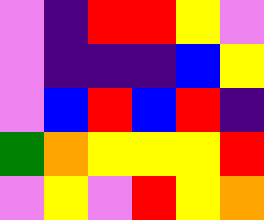[["violet", "indigo", "red", "red", "yellow", "violet"], ["violet", "indigo", "indigo", "indigo", "blue", "yellow"], ["violet", "blue", "red", "blue", "red", "indigo"], ["green", "orange", "yellow", "yellow", "yellow", "red"], ["violet", "yellow", "violet", "red", "yellow", "orange"]]